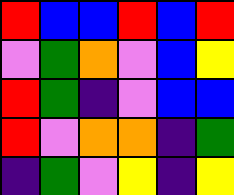[["red", "blue", "blue", "red", "blue", "red"], ["violet", "green", "orange", "violet", "blue", "yellow"], ["red", "green", "indigo", "violet", "blue", "blue"], ["red", "violet", "orange", "orange", "indigo", "green"], ["indigo", "green", "violet", "yellow", "indigo", "yellow"]]